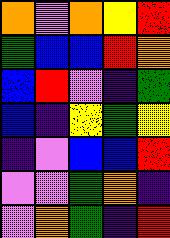[["orange", "violet", "orange", "yellow", "red"], ["green", "blue", "blue", "red", "orange"], ["blue", "red", "violet", "indigo", "green"], ["blue", "indigo", "yellow", "green", "yellow"], ["indigo", "violet", "blue", "blue", "red"], ["violet", "violet", "green", "orange", "indigo"], ["violet", "orange", "green", "indigo", "red"]]